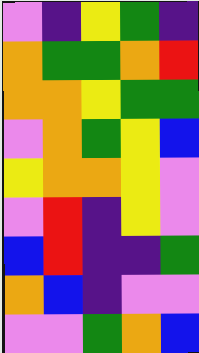[["violet", "indigo", "yellow", "green", "indigo"], ["orange", "green", "green", "orange", "red"], ["orange", "orange", "yellow", "green", "green"], ["violet", "orange", "green", "yellow", "blue"], ["yellow", "orange", "orange", "yellow", "violet"], ["violet", "red", "indigo", "yellow", "violet"], ["blue", "red", "indigo", "indigo", "green"], ["orange", "blue", "indigo", "violet", "violet"], ["violet", "violet", "green", "orange", "blue"]]